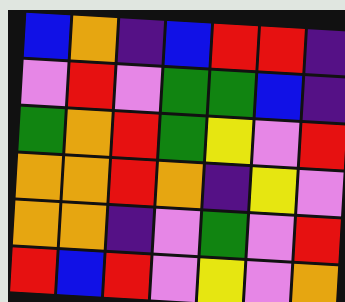[["blue", "orange", "indigo", "blue", "red", "red", "indigo"], ["violet", "red", "violet", "green", "green", "blue", "indigo"], ["green", "orange", "red", "green", "yellow", "violet", "red"], ["orange", "orange", "red", "orange", "indigo", "yellow", "violet"], ["orange", "orange", "indigo", "violet", "green", "violet", "red"], ["red", "blue", "red", "violet", "yellow", "violet", "orange"]]